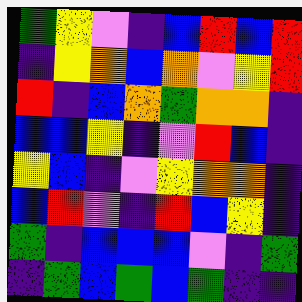[["green", "yellow", "violet", "indigo", "blue", "red", "blue", "red"], ["indigo", "yellow", "orange", "blue", "orange", "violet", "yellow", "red"], ["red", "indigo", "blue", "orange", "green", "orange", "orange", "indigo"], ["blue", "blue", "yellow", "indigo", "violet", "red", "blue", "indigo"], ["yellow", "blue", "indigo", "violet", "yellow", "orange", "orange", "indigo"], ["blue", "red", "violet", "indigo", "red", "blue", "yellow", "indigo"], ["green", "indigo", "blue", "blue", "blue", "violet", "indigo", "green"], ["indigo", "green", "blue", "green", "blue", "green", "indigo", "indigo"]]